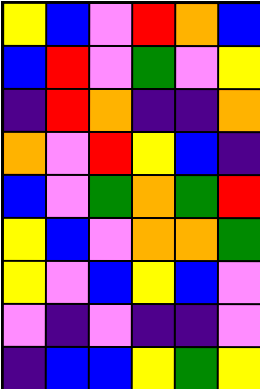[["yellow", "blue", "violet", "red", "orange", "blue"], ["blue", "red", "violet", "green", "violet", "yellow"], ["indigo", "red", "orange", "indigo", "indigo", "orange"], ["orange", "violet", "red", "yellow", "blue", "indigo"], ["blue", "violet", "green", "orange", "green", "red"], ["yellow", "blue", "violet", "orange", "orange", "green"], ["yellow", "violet", "blue", "yellow", "blue", "violet"], ["violet", "indigo", "violet", "indigo", "indigo", "violet"], ["indigo", "blue", "blue", "yellow", "green", "yellow"]]